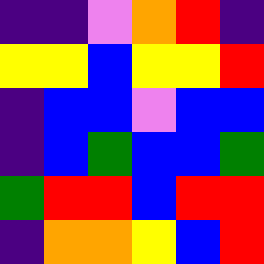[["indigo", "indigo", "violet", "orange", "red", "indigo"], ["yellow", "yellow", "blue", "yellow", "yellow", "red"], ["indigo", "blue", "blue", "violet", "blue", "blue"], ["indigo", "blue", "green", "blue", "blue", "green"], ["green", "red", "red", "blue", "red", "red"], ["indigo", "orange", "orange", "yellow", "blue", "red"]]